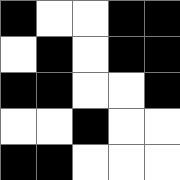[["black", "white", "white", "black", "black"], ["white", "black", "white", "black", "black"], ["black", "black", "white", "white", "black"], ["white", "white", "black", "white", "white"], ["black", "black", "white", "white", "white"]]